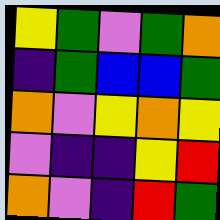[["yellow", "green", "violet", "green", "orange"], ["indigo", "green", "blue", "blue", "green"], ["orange", "violet", "yellow", "orange", "yellow"], ["violet", "indigo", "indigo", "yellow", "red"], ["orange", "violet", "indigo", "red", "green"]]